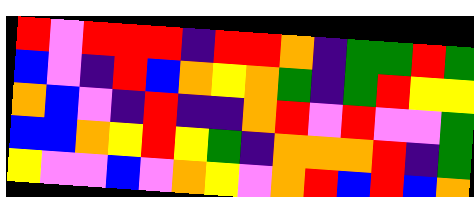[["red", "violet", "red", "red", "red", "indigo", "red", "red", "orange", "indigo", "green", "green", "red", "green"], ["blue", "violet", "indigo", "red", "blue", "orange", "yellow", "orange", "green", "indigo", "green", "red", "yellow", "yellow"], ["orange", "blue", "violet", "indigo", "red", "indigo", "indigo", "orange", "red", "violet", "red", "violet", "violet", "green"], ["blue", "blue", "orange", "yellow", "red", "yellow", "green", "indigo", "orange", "orange", "orange", "red", "indigo", "green"], ["yellow", "violet", "violet", "blue", "violet", "orange", "yellow", "violet", "orange", "red", "blue", "red", "blue", "orange"]]